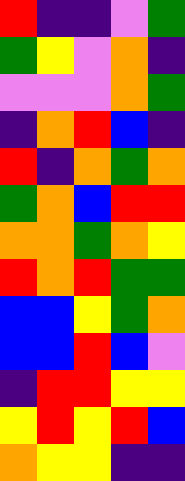[["red", "indigo", "indigo", "violet", "green"], ["green", "yellow", "violet", "orange", "indigo"], ["violet", "violet", "violet", "orange", "green"], ["indigo", "orange", "red", "blue", "indigo"], ["red", "indigo", "orange", "green", "orange"], ["green", "orange", "blue", "red", "red"], ["orange", "orange", "green", "orange", "yellow"], ["red", "orange", "red", "green", "green"], ["blue", "blue", "yellow", "green", "orange"], ["blue", "blue", "red", "blue", "violet"], ["indigo", "red", "red", "yellow", "yellow"], ["yellow", "red", "yellow", "red", "blue"], ["orange", "yellow", "yellow", "indigo", "indigo"]]